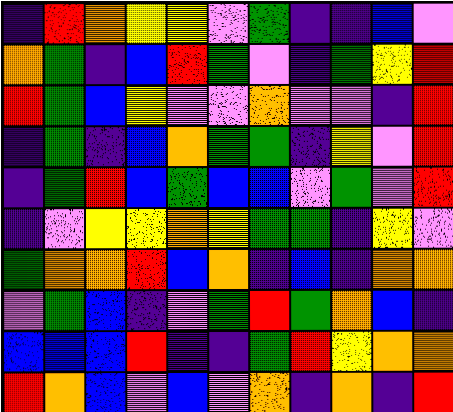[["indigo", "red", "orange", "yellow", "yellow", "violet", "green", "indigo", "indigo", "blue", "violet"], ["orange", "green", "indigo", "blue", "red", "green", "violet", "indigo", "green", "yellow", "red"], ["red", "green", "blue", "yellow", "violet", "violet", "orange", "violet", "violet", "indigo", "red"], ["indigo", "green", "indigo", "blue", "orange", "green", "green", "indigo", "yellow", "violet", "red"], ["indigo", "green", "red", "blue", "green", "blue", "blue", "violet", "green", "violet", "red"], ["indigo", "violet", "yellow", "yellow", "orange", "yellow", "green", "green", "indigo", "yellow", "violet"], ["green", "orange", "orange", "red", "blue", "orange", "indigo", "blue", "indigo", "orange", "orange"], ["violet", "green", "blue", "indigo", "violet", "green", "red", "green", "orange", "blue", "indigo"], ["blue", "blue", "blue", "red", "indigo", "indigo", "green", "red", "yellow", "orange", "orange"], ["red", "orange", "blue", "violet", "blue", "violet", "orange", "indigo", "orange", "indigo", "red"]]